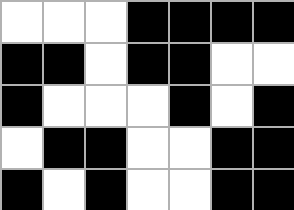[["white", "white", "white", "black", "black", "black", "black"], ["black", "black", "white", "black", "black", "white", "white"], ["black", "white", "white", "white", "black", "white", "black"], ["white", "black", "black", "white", "white", "black", "black"], ["black", "white", "black", "white", "white", "black", "black"]]